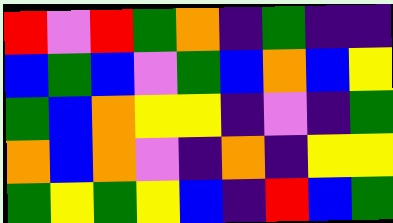[["red", "violet", "red", "green", "orange", "indigo", "green", "indigo", "indigo"], ["blue", "green", "blue", "violet", "green", "blue", "orange", "blue", "yellow"], ["green", "blue", "orange", "yellow", "yellow", "indigo", "violet", "indigo", "green"], ["orange", "blue", "orange", "violet", "indigo", "orange", "indigo", "yellow", "yellow"], ["green", "yellow", "green", "yellow", "blue", "indigo", "red", "blue", "green"]]